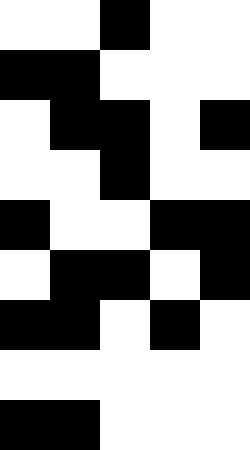[["white", "white", "black", "white", "white"], ["black", "black", "white", "white", "white"], ["white", "black", "black", "white", "black"], ["white", "white", "black", "white", "white"], ["black", "white", "white", "black", "black"], ["white", "black", "black", "white", "black"], ["black", "black", "white", "black", "white"], ["white", "white", "white", "white", "white"], ["black", "black", "white", "white", "white"]]